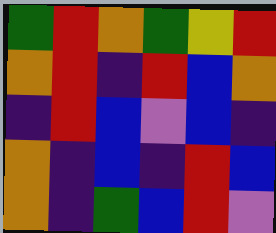[["green", "red", "orange", "green", "yellow", "red"], ["orange", "red", "indigo", "red", "blue", "orange"], ["indigo", "red", "blue", "violet", "blue", "indigo"], ["orange", "indigo", "blue", "indigo", "red", "blue"], ["orange", "indigo", "green", "blue", "red", "violet"]]